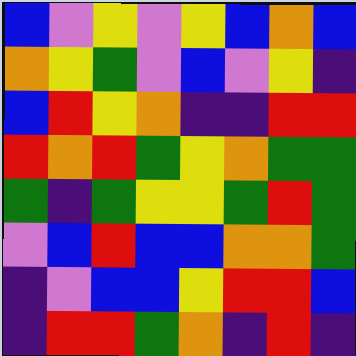[["blue", "violet", "yellow", "violet", "yellow", "blue", "orange", "blue"], ["orange", "yellow", "green", "violet", "blue", "violet", "yellow", "indigo"], ["blue", "red", "yellow", "orange", "indigo", "indigo", "red", "red"], ["red", "orange", "red", "green", "yellow", "orange", "green", "green"], ["green", "indigo", "green", "yellow", "yellow", "green", "red", "green"], ["violet", "blue", "red", "blue", "blue", "orange", "orange", "green"], ["indigo", "violet", "blue", "blue", "yellow", "red", "red", "blue"], ["indigo", "red", "red", "green", "orange", "indigo", "red", "indigo"]]